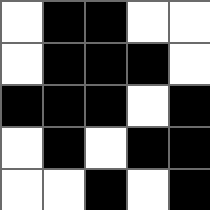[["white", "black", "black", "white", "white"], ["white", "black", "black", "black", "white"], ["black", "black", "black", "white", "black"], ["white", "black", "white", "black", "black"], ["white", "white", "black", "white", "black"]]